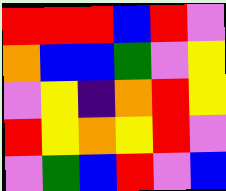[["red", "red", "red", "blue", "red", "violet"], ["orange", "blue", "blue", "green", "violet", "yellow"], ["violet", "yellow", "indigo", "orange", "red", "yellow"], ["red", "yellow", "orange", "yellow", "red", "violet"], ["violet", "green", "blue", "red", "violet", "blue"]]